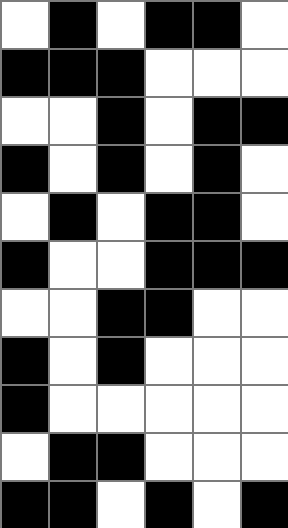[["white", "black", "white", "black", "black", "white"], ["black", "black", "black", "white", "white", "white"], ["white", "white", "black", "white", "black", "black"], ["black", "white", "black", "white", "black", "white"], ["white", "black", "white", "black", "black", "white"], ["black", "white", "white", "black", "black", "black"], ["white", "white", "black", "black", "white", "white"], ["black", "white", "black", "white", "white", "white"], ["black", "white", "white", "white", "white", "white"], ["white", "black", "black", "white", "white", "white"], ["black", "black", "white", "black", "white", "black"]]